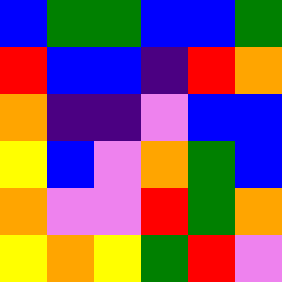[["blue", "green", "green", "blue", "blue", "green"], ["red", "blue", "blue", "indigo", "red", "orange"], ["orange", "indigo", "indigo", "violet", "blue", "blue"], ["yellow", "blue", "violet", "orange", "green", "blue"], ["orange", "violet", "violet", "red", "green", "orange"], ["yellow", "orange", "yellow", "green", "red", "violet"]]